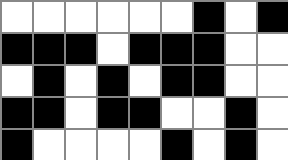[["white", "white", "white", "white", "white", "white", "black", "white", "black"], ["black", "black", "black", "white", "black", "black", "black", "white", "white"], ["white", "black", "white", "black", "white", "black", "black", "white", "white"], ["black", "black", "white", "black", "black", "white", "white", "black", "white"], ["black", "white", "white", "white", "white", "black", "white", "black", "white"]]